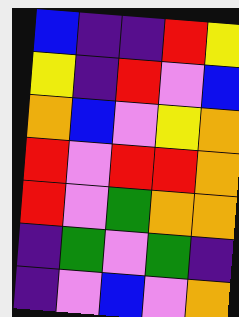[["blue", "indigo", "indigo", "red", "yellow"], ["yellow", "indigo", "red", "violet", "blue"], ["orange", "blue", "violet", "yellow", "orange"], ["red", "violet", "red", "red", "orange"], ["red", "violet", "green", "orange", "orange"], ["indigo", "green", "violet", "green", "indigo"], ["indigo", "violet", "blue", "violet", "orange"]]